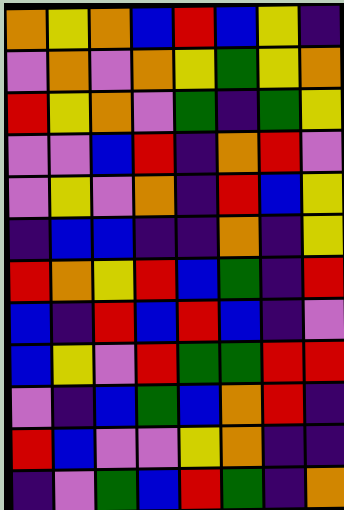[["orange", "yellow", "orange", "blue", "red", "blue", "yellow", "indigo"], ["violet", "orange", "violet", "orange", "yellow", "green", "yellow", "orange"], ["red", "yellow", "orange", "violet", "green", "indigo", "green", "yellow"], ["violet", "violet", "blue", "red", "indigo", "orange", "red", "violet"], ["violet", "yellow", "violet", "orange", "indigo", "red", "blue", "yellow"], ["indigo", "blue", "blue", "indigo", "indigo", "orange", "indigo", "yellow"], ["red", "orange", "yellow", "red", "blue", "green", "indigo", "red"], ["blue", "indigo", "red", "blue", "red", "blue", "indigo", "violet"], ["blue", "yellow", "violet", "red", "green", "green", "red", "red"], ["violet", "indigo", "blue", "green", "blue", "orange", "red", "indigo"], ["red", "blue", "violet", "violet", "yellow", "orange", "indigo", "indigo"], ["indigo", "violet", "green", "blue", "red", "green", "indigo", "orange"]]